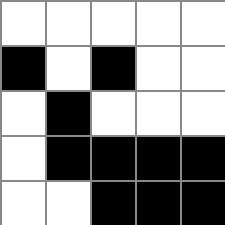[["white", "white", "white", "white", "white"], ["black", "white", "black", "white", "white"], ["white", "black", "white", "white", "white"], ["white", "black", "black", "black", "black"], ["white", "white", "black", "black", "black"]]